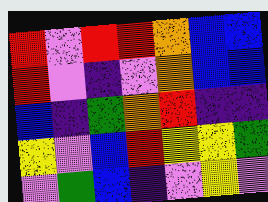[["red", "violet", "red", "red", "orange", "blue", "blue"], ["red", "violet", "indigo", "violet", "orange", "blue", "blue"], ["blue", "indigo", "green", "orange", "red", "indigo", "indigo"], ["yellow", "violet", "blue", "red", "yellow", "yellow", "green"], ["violet", "green", "blue", "indigo", "violet", "yellow", "violet"]]